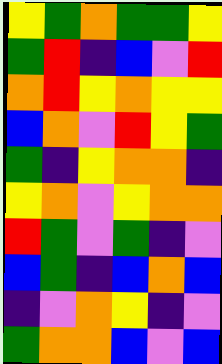[["yellow", "green", "orange", "green", "green", "yellow"], ["green", "red", "indigo", "blue", "violet", "red"], ["orange", "red", "yellow", "orange", "yellow", "yellow"], ["blue", "orange", "violet", "red", "yellow", "green"], ["green", "indigo", "yellow", "orange", "orange", "indigo"], ["yellow", "orange", "violet", "yellow", "orange", "orange"], ["red", "green", "violet", "green", "indigo", "violet"], ["blue", "green", "indigo", "blue", "orange", "blue"], ["indigo", "violet", "orange", "yellow", "indigo", "violet"], ["green", "orange", "orange", "blue", "violet", "blue"]]